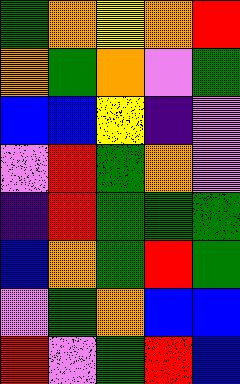[["green", "orange", "yellow", "orange", "red"], ["orange", "green", "orange", "violet", "green"], ["blue", "blue", "yellow", "indigo", "violet"], ["violet", "red", "green", "orange", "violet"], ["indigo", "red", "green", "green", "green"], ["blue", "orange", "green", "red", "green"], ["violet", "green", "orange", "blue", "blue"], ["red", "violet", "green", "red", "blue"]]